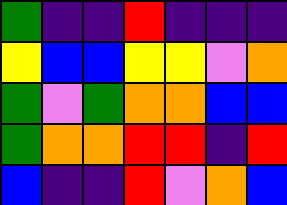[["green", "indigo", "indigo", "red", "indigo", "indigo", "indigo"], ["yellow", "blue", "blue", "yellow", "yellow", "violet", "orange"], ["green", "violet", "green", "orange", "orange", "blue", "blue"], ["green", "orange", "orange", "red", "red", "indigo", "red"], ["blue", "indigo", "indigo", "red", "violet", "orange", "blue"]]